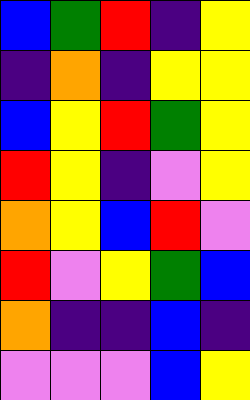[["blue", "green", "red", "indigo", "yellow"], ["indigo", "orange", "indigo", "yellow", "yellow"], ["blue", "yellow", "red", "green", "yellow"], ["red", "yellow", "indigo", "violet", "yellow"], ["orange", "yellow", "blue", "red", "violet"], ["red", "violet", "yellow", "green", "blue"], ["orange", "indigo", "indigo", "blue", "indigo"], ["violet", "violet", "violet", "blue", "yellow"]]